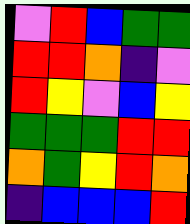[["violet", "red", "blue", "green", "green"], ["red", "red", "orange", "indigo", "violet"], ["red", "yellow", "violet", "blue", "yellow"], ["green", "green", "green", "red", "red"], ["orange", "green", "yellow", "red", "orange"], ["indigo", "blue", "blue", "blue", "red"]]